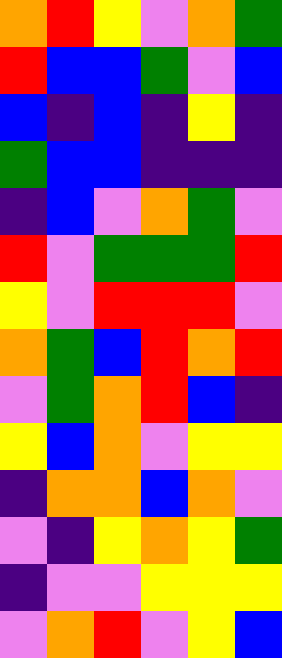[["orange", "red", "yellow", "violet", "orange", "green"], ["red", "blue", "blue", "green", "violet", "blue"], ["blue", "indigo", "blue", "indigo", "yellow", "indigo"], ["green", "blue", "blue", "indigo", "indigo", "indigo"], ["indigo", "blue", "violet", "orange", "green", "violet"], ["red", "violet", "green", "green", "green", "red"], ["yellow", "violet", "red", "red", "red", "violet"], ["orange", "green", "blue", "red", "orange", "red"], ["violet", "green", "orange", "red", "blue", "indigo"], ["yellow", "blue", "orange", "violet", "yellow", "yellow"], ["indigo", "orange", "orange", "blue", "orange", "violet"], ["violet", "indigo", "yellow", "orange", "yellow", "green"], ["indigo", "violet", "violet", "yellow", "yellow", "yellow"], ["violet", "orange", "red", "violet", "yellow", "blue"]]